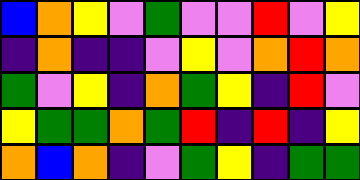[["blue", "orange", "yellow", "violet", "green", "violet", "violet", "red", "violet", "yellow"], ["indigo", "orange", "indigo", "indigo", "violet", "yellow", "violet", "orange", "red", "orange"], ["green", "violet", "yellow", "indigo", "orange", "green", "yellow", "indigo", "red", "violet"], ["yellow", "green", "green", "orange", "green", "red", "indigo", "red", "indigo", "yellow"], ["orange", "blue", "orange", "indigo", "violet", "green", "yellow", "indigo", "green", "green"]]